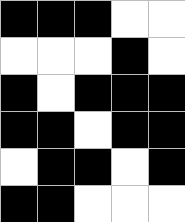[["black", "black", "black", "white", "white"], ["white", "white", "white", "black", "white"], ["black", "white", "black", "black", "black"], ["black", "black", "white", "black", "black"], ["white", "black", "black", "white", "black"], ["black", "black", "white", "white", "white"]]